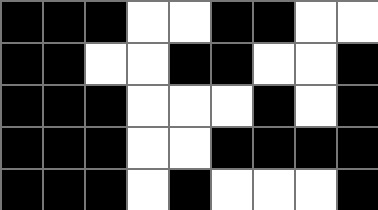[["black", "black", "black", "white", "white", "black", "black", "white", "white"], ["black", "black", "white", "white", "black", "black", "white", "white", "black"], ["black", "black", "black", "white", "white", "white", "black", "white", "black"], ["black", "black", "black", "white", "white", "black", "black", "black", "black"], ["black", "black", "black", "white", "black", "white", "white", "white", "black"]]